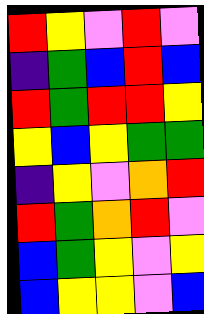[["red", "yellow", "violet", "red", "violet"], ["indigo", "green", "blue", "red", "blue"], ["red", "green", "red", "red", "yellow"], ["yellow", "blue", "yellow", "green", "green"], ["indigo", "yellow", "violet", "orange", "red"], ["red", "green", "orange", "red", "violet"], ["blue", "green", "yellow", "violet", "yellow"], ["blue", "yellow", "yellow", "violet", "blue"]]